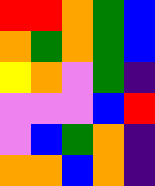[["red", "red", "orange", "green", "blue"], ["orange", "green", "orange", "green", "blue"], ["yellow", "orange", "violet", "green", "indigo"], ["violet", "violet", "violet", "blue", "red"], ["violet", "blue", "green", "orange", "indigo"], ["orange", "orange", "blue", "orange", "indigo"]]